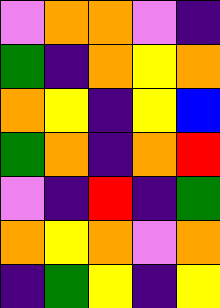[["violet", "orange", "orange", "violet", "indigo"], ["green", "indigo", "orange", "yellow", "orange"], ["orange", "yellow", "indigo", "yellow", "blue"], ["green", "orange", "indigo", "orange", "red"], ["violet", "indigo", "red", "indigo", "green"], ["orange", "yellow", "orange", "violet", "orange"], ["indigo", "green", "yellow", "indigo", "yellow"]]